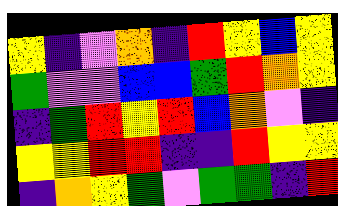[["yellow", "indigo", "violet", "orange", "indigo", "red", "yellow", "blue", "yellow"], ["green", "violet", "violet", "blue", "blue", "green", "red", "orange", "yellow"], ["indigo", "green", "red", "yellow", "red", "blue", "orange", "violet", "indigo"], ["yellow", "yellow", "red", "red", "indigo", "indigo", "red", "yellow", "yellow"], ["indigo", "orange", "yellow", "green", "violet", "green", "green", "indigo", "red"]]